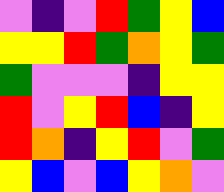[["violet", "indigo", "violet", "red", "green", "yellow", "blue"], ["yellow", "yellow", "red", "green", "orange", "yellow", "green"], ["green", "violet", "violet", "violet", "indigo", "yellow", "yellow"], ["red", "violet", "yellow", "red", "blue", "indigo", "yellow"], ["red", "orange", "indigo", "yellow", "red", "violet", "green"], ["yellow", "blue", "violet", "blue", "yellow", "orange", "violet"]]